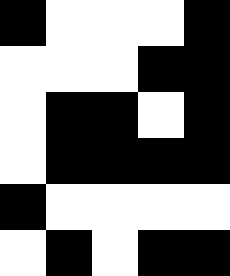[["black", "white", "white", "white", "black"], ["white", "white", "white", "black", "black"], ["white", "black", "black", "white", "black"], ["white", "black", "black", "black", "black"], ["black", "white", "white", "white", "white"], ["white", "black", "white", "black", "black"]]